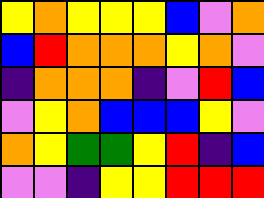[["yellow", "orange", "yellow", "yellow", "yellow", "blue", "violet", "orange"], ["blue", "red", "orange", "orange", "orange", "yellow", "orange", "violet"], ["indigo", "orange", "orange", "orange", "indigo", "violet", "red", "blue"], ["violet", "yellow", "orange", "blue", "blue", "blue", "yellow", "violet"], ["orange", "yellow", "green", "green", "yellow", "red", "indigo", "blue"], ["violet", "violet", "indigo", "yellow", "yellow", "red", "red", "red"]]